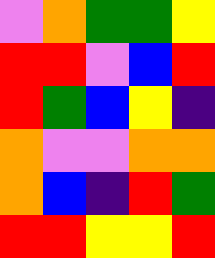[["violet", "orange", "green", "green", "yellow"], ["red", "red", "violet", "blue", "red"], ["red", "green", "blue", "yellow", "indigo"], ["orange", "violet", "violet", "orange", "orange"], ["orange", "blue", "indigo", "red", "green"], ["red", "red", "yellow", "yellow", "red"]]